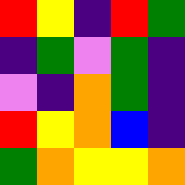[["red", "yellow", "indigo", "red", "green"], ["indigo", "green", "violet", "green", "indigo"], ["violet", "indigo", "orange", "green", "indigo"], ["red", "yellow", "orange", "blue", "indigo"], ["green", "orange", "yellow", "yellow", "orange"]]